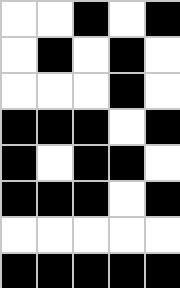[["white", "white", "black", "white", "black"], ["white", "black", "white", "black", "white"], ["white", "white", "white", "black", "white"], ["black", "black", "black", "white", "black"], ["black", "white", "black", "black", "white"], ["black", "black", "black", "white", "black"], ["white", "white", "white", "white", "white"], ["black", "black", "black", "black", "black"]]